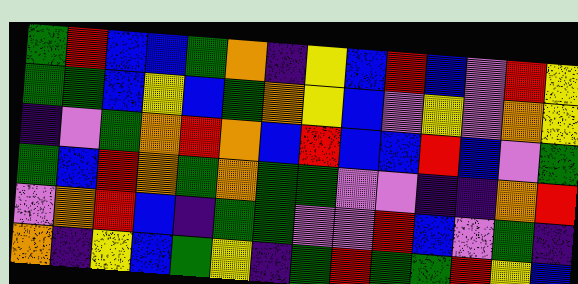[["green", "red", "blue", "blue", "green", "orange", "indigo", "yellow", "blue", "red", "blue", "violet", "red", "yellow"], ["green", "green", "blue", "yellow", "blue", "green", "orange", "yellow", "blue", "violet", "yellow", "violet", "orange", "yellow"], ["indigo", "violet", "green", "orange", "red", "orange", "blue", "red", "blue", "blue", "red", "blue", "violet", "green"], ["green", "blue", "red", "orange", "green", "orange", "green", "green", "violet", "violet", "indigo", "indigo", "orange", "red"], ["violet", "orange", "red", "blue", "indigo", "green", "green", "violet", "violet", "red", "blue", "violet", "green", "indigo"], ["orange", "indigo", "yellow", "blue", "green", "yellow", "indigo", "green", "red", "green", "green", "red", "yellow", "blue"]]